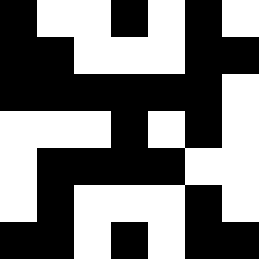[["black", "white", "white", "black", "white", "black", "white"], ["black", "black", "white", "white", "white", "black", "black"], ["black", "black", "black", "black", "black", "black", "white"], ["white", "white", "white", "black", "white", "black", "white"], ["white", "black", "black", "black", "black", "white", "white"], ["white", "black", "white", "white", "white", "black", "white"], ["black", "black", "white", "black", "white", "black", "black"]]